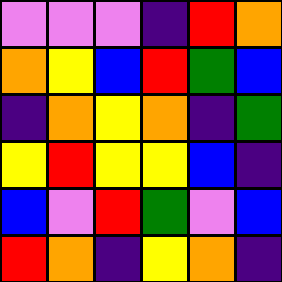[["violet", "violet", "violet", "indigo", "red", "orange"], ["orange", "yellow", "blue", "red", "green", "blue"], ["indigo", "orange", "yellow", "orange", "indigo", "green"], ["yellow", "red", "yellow", "yellow", "blue", "indigo"], ["blue", "violet", "red", "green", "violet", "blue"], ["red", "orange", "indigo", "yellow", "orange", "indigo"]]